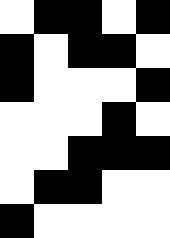[["white", "black", "black", "white", "black"], ["black", "white", "black", "black", "white"], ["black", "white", "white", "white", "black"], ["white", "white", "white", "black", "white"], ["white", "white", "black", "black", "black"], ["white", "black", "black", "white", "white"], ["black", "white", "white", "white", "white"]]